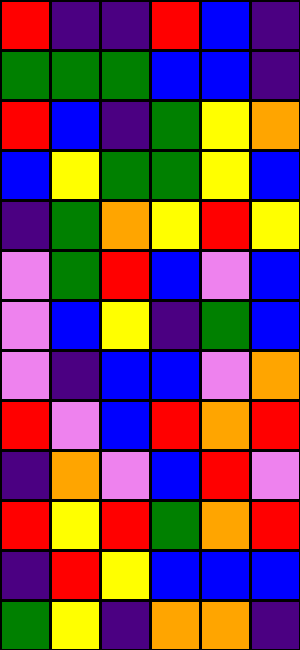[["red", "indigo", "indigo", "red", "blue", "indigo"], ["green", "green", "green", "blue", "blue", "indigo"], ["red", "blue", "indigo", "green", "yellow", "orange"], ["blue", "yellow", "green", "green", "yellow", "blue"], ["indigo", "green", "orange", "yellow", "red", "yellow"], ["violet", "green", "red", "blue", "violet", "blue"], ["violet", "blue", "yellow", "indigo", "green", "blue"], ["violet", "indigo", "blue", "blue", "violet", "orange"], ["red", "violet", "blue", "red", "orange", "red"], ["indigo", "orange", "violet", "blue", "red", "violet"], ["red", "yellow", "red", "green", "orange", "red"], ["indigo", "red", "yellow", "blue", "blue", "blue"], ["green", "yellow", "indigo", "orange", "orange", "indigo"]]